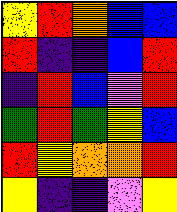[["yellow", "red", "orange", "blue", "blue"], ["red", "indigo", "indigo", "blue", "red"], ["indigo", "red", "blue", "violet", "red"], ["green", "red", "green", "yellow", "blue"], ["red", "yellow", "orange", "orange", "red"], ["yellow", "indigo", "indigo", "violet", "yellow"]]